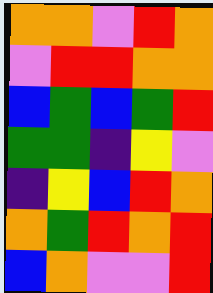[["orange", "orange", "violet", "red", "orange"], ["violet", "red", "red", "orange", "orange"], ["blue", "green", "blue", "green", "red"], ["green", "green", "indigo", "yellow", "violet"], ["indigo", "yellow", "blue", "red", "orange"], ["orange", "green", "red", "orange", "red"], ["blue", "orange", "violet", "violet", "red"]]